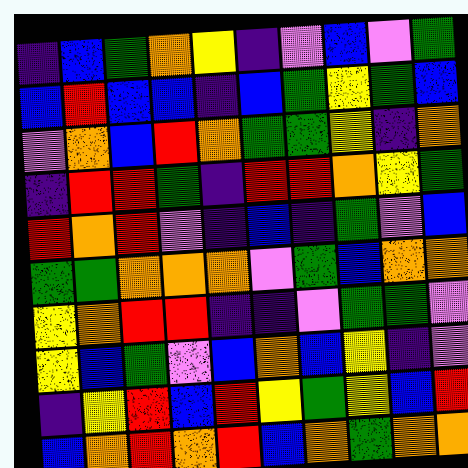[["indigo", "blue", "green", "orange", "yellow", "indigo", "violet", "blue", "violet", "green"], ["blue", "red", "blue", "blue", "indigo", "blue", "green", "yellow", "green", "blue"], ["violet", "orange", "blue", "red", "orange", "green", "green", "yellow", "indigo", "orange"], ["indigo", "red", "red", "green", "indigo", "red", "red", "orange", "yellow", "green"], ["red", "orange", "red", "violet", "indigo", "blue", "indigo", "green", "violet", "blue"], ["green", "green", "orange", "orange", "orange", "violet", "green", "blue", "orange", "orange"], ["yellow", "orange", "red", "red", "indigo", "indigo", "violet", "green", "green", "violet"], ["yellow", "blue", "green", "violet", "blue", "orange", "blue", "yellow", "indigo", "violet"], ["indigo", "yellow", "red", "blue", "red", "yellow", "green", "yellow", "blue", "red"], ["blue", "orange", "red", "orange", "red", "blue", "orange", "green", "orange", "orange"]]